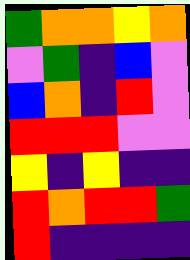[["green", "orange", "orange", "yellow", "orange"], ["violet", "green", "indigo", "blue", "violet"], ["blue", "orange", "indigo", "red", "violet"], ["red", "red", "red", "violet", "violet"], ["yellow", "indigo", "yellow", "indigo", "indigo"], ["red", "orange", "red", "red", "green"], ["red", "indigo", "indigo", "indigo", "indigo"]]